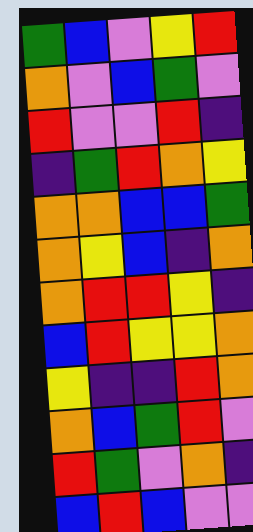[["green", "blue", "violet", "yellow", "red"], ["orange", "violet", "blue", "green", "violet"], ["red", "violet", "violet", "red", "indigo"], ["indigo", "green", "red", "orange", "yellow"], ["orange", "orange", "blue", "blue", "green"], ["orange", "yellow", "blue", "indigo", "orange"], ["orange", "red", "red", "yellow", "indigo"], ["blue", "red", "yellow", "yellow", "orange"], ["yellow", "indigo", "indigo", "red", "orange"], ["orange", "blue", "green", "red", "violet"], ["red", "green", "violet", "orange", "indigo"], ["blue", "red", "blue", "violet", "violet"]]